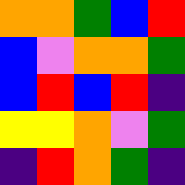[["orange", "orange", "green", "blue", "red"], ["blue", "violet", "orange", "orange", "green"], ["blue", "red", "blue", "red", "indigo"], ["yellow", "yellow", "orange", "violet", "green"], ["indigo", "red", "orange", "green", "indigo"]]